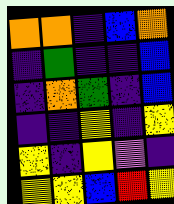[["orange", "orange", "indigo", "blue", "orange"], ["indigo", "green", "indigo", "indigo", "blue"], ["indigo", "orange", "green", "indigo", "blue"], ["indigo", "indigo", "yellow", "indigo", "yellow"], ["yellow", "indigo", "yellow", "violet", "indigo"], ["yellow", "yellow", "blue", "red", "yellow"]]